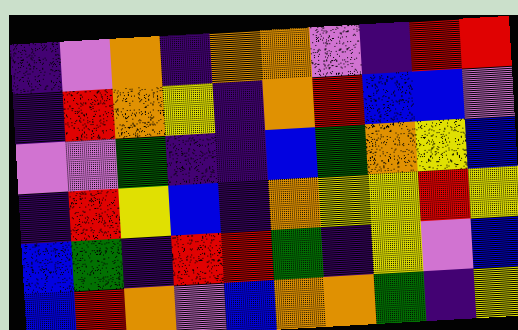[["indigo", "violet", "orange", "indigo", "orange", "orange", "violet", "indigo", "red", "red"], ["indigo", "red", "orange", "yellow", "indigo", "orange", "red", "blue", "blue", "violet"], ["violet", "violet", "green", "indigo", "indigo", "blue", "green", "orange", "yellow", "blue"], ["indigo", "red", "yellow", "blue", "indigo", "orange", "yellow", "yellow", "red", "yellow"], ["blue", "green", "indigo", "red", "red", "green", "indigo", "yellow", "violet", "blue"], ["blue", "red", "orange", "violet", "blue", "orange", "orange", "green", "indigo", "yellow"]]